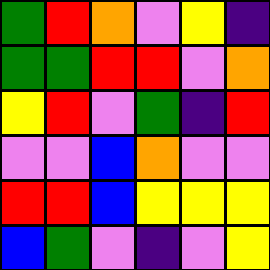[["green", "red", "orange", "violet", "yellow", "indigo"], ["green", "green", "red", "red", "violet", "orange"], ["yellow", "red", "violet", "green", "indigo", "red"], ["violet", "violet", "blue", "orange", "violet", "violet"], ["red", "red", "blue", "yellow", "yellow", "yellow"], ["blue", "green", "violet", "indigo", "violet", "yellow"]]